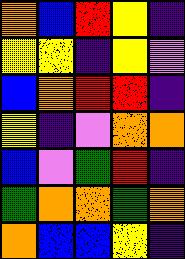[["orange", "blue", "red", "yellow", "indigo"], ["yellow", "yellow", "indigo", "yellow", "violet"], ["blue", "orange", "red", "red", "indigo"], ["yellow", "indigo", "violet", "orange", "orange"], ["blue", "violet", "green", "red", "indigo"], ["green", "orange", "orange", "green", "orange"], ["orange", "blue", "blue", "yellow", "indigo"]]